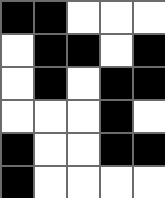[["black", "black", "white", "white", "white"], ["white", "black", "black", "white", "black"], ["white", "black", "white", "black", "black"], ["white", "white", "white", "black", "white"], ["black", "white", "white", "black", "black"], ["black", "white", "white", "white", "white"]]